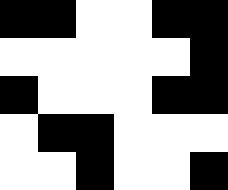[["black", "black", "white", "white", "black", "black"], ["white", "white", "white", "white", "white", "black"], ["black", "white", "white", "white", "black", "black"], ["white", "black", "black", "white", "white", "white"], ["white", "white", "black", "white", "white", "black"]]